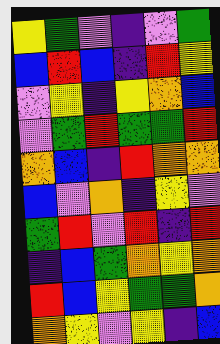[["yellow", "green", "violet", "indigo", "violet", "green"], ["blue", "red", "blue", "indigo", "red", "yellow"], ["violet", "yellow", "indigo", "yellow", "orange", "blue"], ["violet", "green", "red", "green", "green", "red"], ["orange", "blue", "indigo", "red", "orange", "orange"], ["blue", "violet", "orange", "indigo", "yellow", "violet"], ["green", "red", "violet", "red", "indigo", "red"], ["indigo", "blue", "green", "orange", "yellow", "orange"], ["red", "blue", "yellow", "green", "green", "orange"], ["orange", "yellow", "violet", "yellow", "indigo", "blue"]]